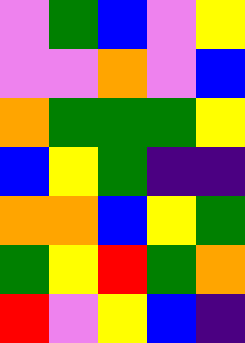[["violet", "green", "blue", "violet", "yellow"], ["violet", "violet", "orange", "violet", "blue"], ["orange", "green", "green", "green", "yellow"], ["blue", "yellow", "green", "indigo", "indigo"], ["orange", "orange", "blue", "yellow", "green"], ["green", "yellow", "red", "green", "orange"], ["red", "violet", "yellow", "blue", "indigo"]]